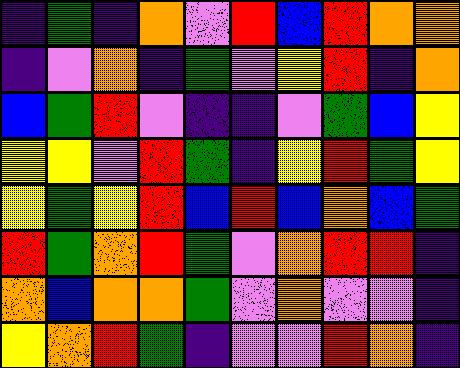[["indigo", "green", "indigo", "orange", "violet", "red", "blue", "red", "orange", "orange"], ["indigo", "violet", "orange", "indigo", "green", "violet", "yellow", "red", "indigo", "orange"], ["blue", "green", "red", "violet", "indigo", "indigo", "violet", "green", "blue", "yellow"], ["yellow", "yellow", "violet", "red", "green", "indigo", "yellow", "red", "green", "yellow"], ["yellow", "green", "yellow", "red", "blue", "red", "blue", "orange", "blue", "green"], ["red", "green", "orange", "red", "green", "violet", "orange", "red", "red", "indigo"], ["orange", "blue", "orange", "orange", "green", "violet", "orange", "violet", "violet", "indigo"], ["yellow", "orange", "red", "green", "indigo", "violet", "violet", "red", "orange", "indigo"]]